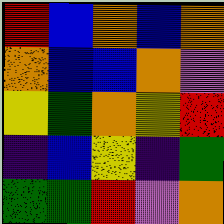[["red", "blue", "orange", "blue", "orange"], ["orange", "blue", "blue", "orange", "violet"], ["yellow", "green", "orange", "yellow", "red"], ["indigo", "blue", "yellow", "indigo", "green"], ["green", "green", "red", "violet", "orange"]]